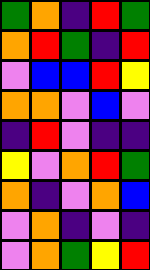[["green", "orange", "indigo", "red", "green"], ["orange", "red", "green", "indigo", "red"], ["violet", "blue", "blue", "red", "yellow"], ["orange", "orange", "violet", "blue", "violet"], ["indigo", "red", "violet", "indigo", "indigo"], ["yellow", "violet", "orange", "red", "green"], ["orange", "indigo", "violet", "orange", "blue"], ["violet", "orange", "indigo", "violet", "indigo"], ["violet", "orange", "green", "yellow", "red"]]